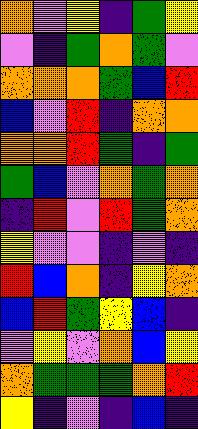[["orange", "violet", "yellow", "indigo", "green", "yellow"], ["violet", "indigo", "green", "orange", "green", "violet"], ["orange", "orange", "orange", "green", "blue", "red"], ["blue", "violet", "red", "indigo", "orange", "orange"], ["orange", "orange", "red", "green", "indigo", "green"], ["green", "blue", "violet", "orange", "green", "orange"], ["indigo", "red", "violet", "red", "green", "orange"], ["yellow", "violet", "violet", "indigo", "violet", "indigo"], ["red", "blue", "orange", "indigo", "yellow", "orange"], ["blue", "red", "green", "yellow", "blue", "indigo"], ["violet", "yellow", "violet", "orange", "blue", "yellow"], ["orange", "green", "green", "green", "orange", "red"], ["yellow", "indigo", "violet", "indigo", "blue", "indigo"]]